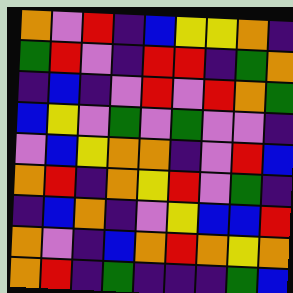[["orange", "violet", "red", "indigo", "blue", "yellow", "yellow", "orange", "indigo"], ["green", "red", "violet", "indigo", "red", "red", "indigo", "green", "orange"], ["indigo", "blue", "indigo", "violet", "red", "violet", "red", "orange", "green"], ["blue", "yellow", "violet", "green", "violet", "green", "violet", "violet", "indigo"], ["violet", "blue", "yellow", "orange", "orange", "indigo", "violet", "red", "blue"], ["orange", "red", "indigo", "orange", "yellow", "red", "violet", "green", "indigo"], ["indigo", "blue", "orange", "indigo", "violet", "yellow", "blue", "blue", "red"], ["orange", "violet", "indigo", "blue", "orange", "red", "orange", "yellow", "orange"], ["orange", "red", "indigo", "green", "indigo", "indigo", "indigo", "green", "blue"]]